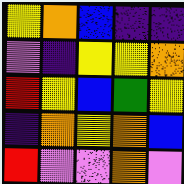[["yellow", "orange", "blue", "indigo", "indigo"], ["violet", "indigo", "yellow", "yellow", "orange"], ["red", "yellow", "blue", "green", "yellow"], ["indigo", "orange", "yellow", "orange", "blue"], ["red", "violet", "violet", "orange", "violet"]]